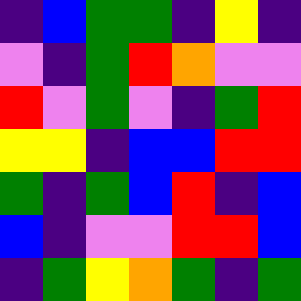[["indigo", "blue", "green", "green", "indigo", "yellow", "indigo"], ["violet", "indigo", "green", "red", "orange", "violet", "violet"], ["red", "violet", "green", "violet", "indigo", "green", "red"], ["yellow", "yellow", "indigo", "blue", "blue", "red", "red"], ["green", "indigo", "green", "blue", "red", "indigo", "blue"], ["blue", "indigo", "violet", "violet", "red", "red", "blue"], ["indigo", "green", "yellow", "orange", "green", "indigo", "green"]]